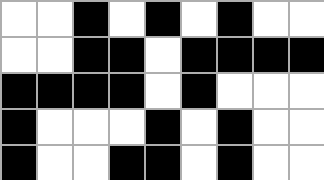[["white", "white", "black", "white", "black", "white", "black", "white", "white"], ["white", "white", "black", "black", "white", "black", "black", "black", "black"], ["black", "black", "black", "black", "white", "black", "white", "white", "white"], ["black", "white", "white", "white", "black", "white", "black", "white", "white"], ["black", "white", "white", "black", "black", "white", "black", "white", "white"]]